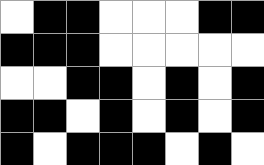[["white", "black", "black", "white", "white", "white", "black", "black"], ["black", "black", "black", "white", "white", "white", "white", "white"], ["white", "white", "black", "black", "white", "black", "white", "black"], ["black", "black", "white", "black", "white", "black", "white", "black"], ["black", "white", "black", "black", "black", "white", "black", "white"]]